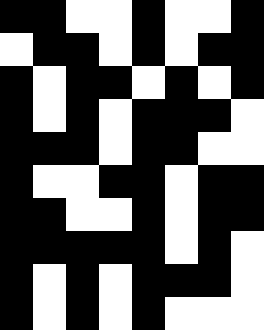[["black", "black", "white", "white", "black", "white", "white", "black"], ["white", "black", "black", "white", "black", "white", "black", "black"], ["black", "white", "black", "black", "white", "black", "white", "black"], ["black", "white", "black", "white", "black", "black", "black", "white"], ["black", "black", "black", "white", "black", "black", "white", "white"], ["black", "white", "white", "black", "black", "white", "black", "black"], ["black", "black", "white", "white", "black", "white", "black", "black"], ["black", "black", "black", "black", "black", "white", "black", "white"], ["black", "white", "black", "white", "black", "black", "black", "white"], ["black", "white", "black", "white", "black", "white", "white", "white"]]